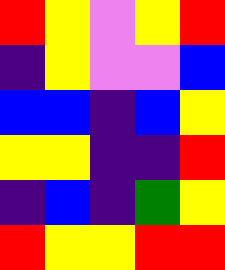[["red", "yellow", "violet", "yellow", "red"], ["indigo", "yellow", "violet", "violet", "blue"], ["blue", "blue", "indigo", "blue", "yellow"], ["yellow", "yellow", "indigo", "indigo", "red"], ["indigo", "blue", "indigo", "green", "yellow"], ["red", "yellow", "yellow", "red", "red"]]